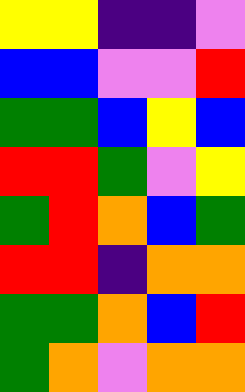[["yellow", "yellow", "indigo", "indigo", "violet"], ["blue", "blue", "violet", "violet", "red"], ["green", "green", "blue", "yellow", "blue"], ["red", "red", "green", "violet", "yellow"], ["green", "red", "orange", "blue", "green"], ["red", "red", "indigo", "orange", "orange"], ["green", "green", "orange", "blue", "red"], ["green", "orange", "violet", "orange", "orange"]]